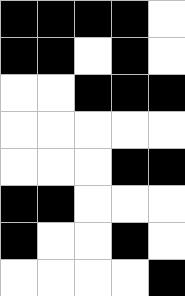[["black", "black", "black", "black", "white"], ["black", "black", "white", "black", "white"], ["white", "white", "black", "black", "black"], ["white", "white", "white", "white", "white"], ["white", "white", "white", "black", "black"], ["black", "black", "white", "white", "white"], ["black", "white", "white", "black", "white"], ["white", "white", "white", "white", "black"]]